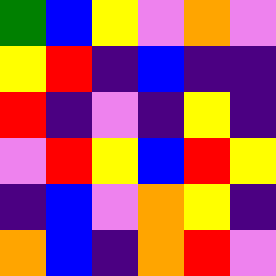[["green", "blue", "yellow", "violet", "orange", "violet"], ["yellow", "red", "indigo", "blue", "indigo", "indigo"], ["red", "indigo", "violet", "indigo", "yellow", "indigo"], ["violet", "red", "yellow", "blue", "red", "yellow"], ["indigo", "blue", "violet", "orange", "yellow", "indigo"], ["orange", "blue", "indigo", "orange", "red", "violet"]]